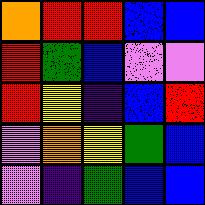[["orange", "red", "red", "blue", "blue"], ["red", "green", "blue", "violet", "violet"], ["red", "yellow", "indigo", "blue", "red"], ["violet", "orange", "yellow", "green", "blue"], ["violet", "indigo", "green", "blue", "blue"]]